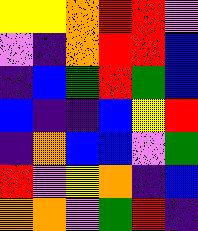[["yellow", "yellow", "orange", "red", "red", "violet"], ["violet", "indigo", "orange", "red", "red", "blue"], ["indigo", "blue", "green", "red", "green", "blue"], ["blue", "indigo", "indigo", "blue", "yellow", "red"], ["indigo", "orange", "blue", "blue", "violet", "green"], ["red", "violet", "yellow", "orange", "indigo", "blue"], ["orange", "orange", "violet", "green", "red", "indigo"]]